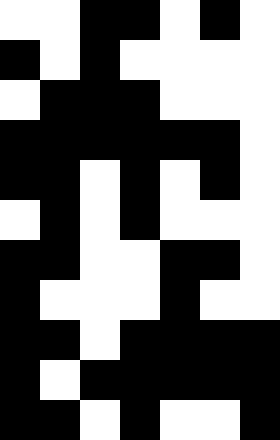[["white", "white", "black", "black", "white", "black", "white"], ["black", "white", "black", "white", "white", "white", "white"], ["white", "black", "black", "black", "white", "white", "white"], ["black", "black", "black", "black", "black", "black", "white"], ["black", "black", "white", "black", "white", "black", "white"], ["white", "black", "white", "black", "white", "white", "white"], ["black", "black", "white", "white", "black", "black", "white"], ["black", "white", "white", "white", "black", "white", "white"], ["black", "black", "white", "black", "black", "black", "black"], ["black", "white", "black", "black", "black", "black", "black"], ["black", "black", "white", "black", "white", "white", "black"]]